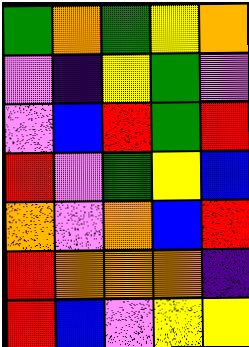[["green", "orange", "green", "yellow", "orange"], ["violet", "indigo", "yellow", "green", "violet"], ["violet", "blue", "red", "green", "red"], ["red", "violet", "green", "yellow", "blue"], ["orange", "violet", "orange", "blue", "red"], ["red", "orange", "orange", "orange", "indigo"], ["red", "blue", "violet", "yellow", "yellow"]]